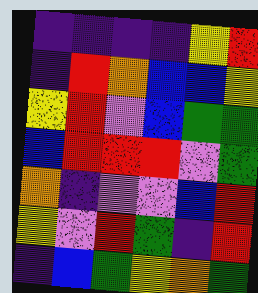[["indigo", "indigo", "indigo", "indigo", "yellow", "red"], ["indigo", "red", "orange", "blue", "blue", "yellow"], ["yellow", "red", "violet", "blue", "green", "green"], ["blue", "red", "red", "red", "violet", "green"], ["orange", "indigo", "violet", "violet", "blue", "red"], ["yellow", "violet", "red", "green", "indigo", "red"], ["indigo", "blue", "green", "yellow", "orange", "green"]]